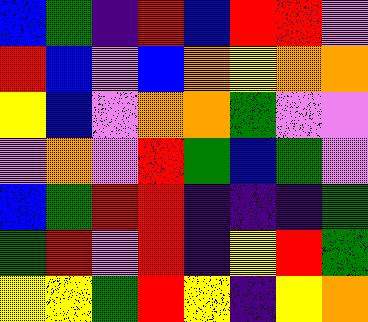[["blue", "green", "indigo", "red", "blue", "red", "red", "violet"], ["red", "blue", "violet", "blue", "orange", "yellow", "orange", "orange"], ["yellow", "blue", "violet", "orange", "orange", "green", "violet", "violet"], ["violet", "orange", "violet", "red", "green", "blue", "green", "violet"], ["blue", "green", "red", "red", "indigo", "indigo", "indigo", "green"], ["green", "red", "violet", "red", "indigo", "yellow", "red", "green"], ["yellow", "yellow", "green", "red", "yellow", "indigo", "yellow", "orange"]]